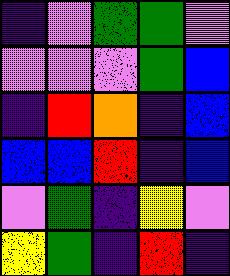[["indigo", "violet", "green", "green", "violet"], ["violet", "violet", "violet", "green", "blue"], ["indigo", "red", "orange", "indigo", "blue"], ["blue", "blue", "red", "indigo", "blue"], ["violet", "green", "indigo", "yellow", "violet"], ["yellow", "green", "indigo", "red", "indigo"]]